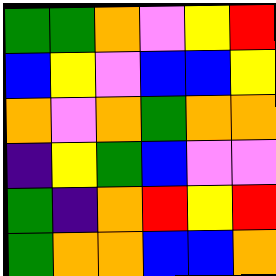[["green", "green", "orange", "violet", "yellow", "red"], ["blue", "yellow", "violet", "blue", "blue", "yellow"], ["orange", "violet", "orange", "green", "orange", "orange"], ["indigo", "yellow", "green", "blue", "violet", "violet"], ["green", "indigo", "orange", "red", "yellow", "red"], ["green", "orange", "orange", "blue", "blue", "orange"]]